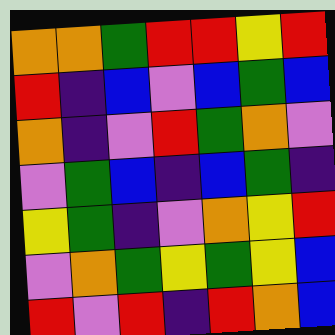[["orange", "orange", "green", "red", "red", "yellow", "red"], ["red", "indigo", "blue", "violet", "blue", "green", "blue"], ["orange", "indigo", "violet", "red", "green", "orange", "violet"], ["violet", "green", "blue", "indigo", "blue", "green", "indigo"], ["yellow", "green", "indigo", "violet", "orange", "yellow", "red"], ["violet", "orange", "green", "yellow", "green", "yellow", "blue"], ["red", "violet", "red", "indigo", "red", "orange", "blue"]]